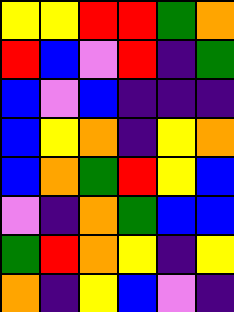[["yellow", "yellow", "red", "red", "green", "orange"], ["red", "blue", "violet", "red", "indigo", "green"], ["blue", "violet", "blue", "indigo", "indigo", "indigo"], ["blue", "yellow", "orange", "indigo", "yellow", "orange"], ["blue", "orange", "green", "red", "yellow", "blue"], ["violet", "indigo", "orange", "green", "blue", "blue"], ["green", "red", "orange", "yellow", "indigo", "yellow"], ["orange", "indigo", "yellow", "blue", "violet", "indigo"]]